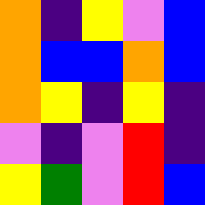[["orange", "indigo", "yellow", "violet", "blue"], ["orange", "blue", "blue", "orange", "blue"], ["orange", "yellow", "indigo", "yellow", "indigo"], ["violet", "indigo", "violet", "red", "indigo"], ["yellow", "green", "violet", "red", "blue"]]